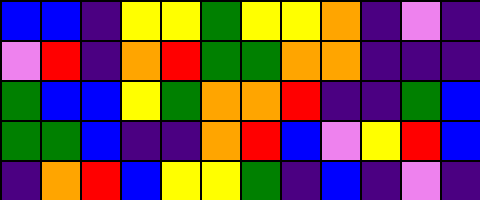[["blue", "blue", "indigo", "yellow", "yellow", "green", "yellow", "yellow", "orange", "indigo", "violet", "indigo"], ["violet", "red", "indigo", "orange", "red", "green", "green", "orange", "orange", "indigo", "indigo", "indigo"], ["green", "blue", "blue", "yellow", "green", "orange", "orange", "red", "indigo", "indigo", "green", "blue"], ["green", "green", "blue", "indigo", "indigo", "orange", "red", "blue", "violet", "yellow", "red", "blue"], ["indigo", "orange", "red", "blue", "yellow", "yellow", "green", "indigo", "blue", "indigo", "violet", "indigo"]]